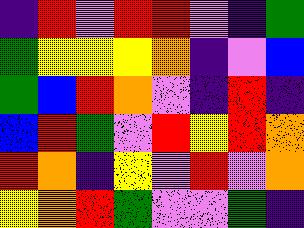[["indigo", "red", "violet", "red", "red", "violet", "indigo", "green"], ["green", "yellow", "yellow", "yellow", "orange", "indigo", "violet", "blue"], ["green", "blue", "red", "orange", "violet", "indigo", "red", "indigo"], ["blue", "red", "green", "violet", "red", "yellow", "red", "orange"], ["red", "orange", "indigo", "yellow", "violet", "red", "violet", "orange"], ["yellow", "orange", "red", "green", "violet", "violet", "green", "indigo"]]